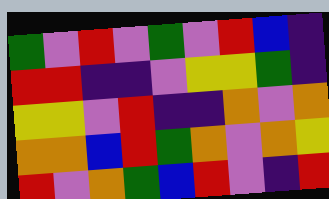[["green", "violet", "red", "violet", "green", "violet", "red", "blue", "indigo"], ["red", "red", "indigo", "indigo", "violet", "yellow", "yellow", "green", "indigo"], ["yellow", "yellow", "violet", "red", "indigo", "indigo", "orange", "violet", "orange"], ["orange", "orange", "blue", "red", "green", "orange", "violet", "orange", "yellow"], ["red", "violet", "orange", "green", "blue", "red", "violet", "indigo", "red"]]